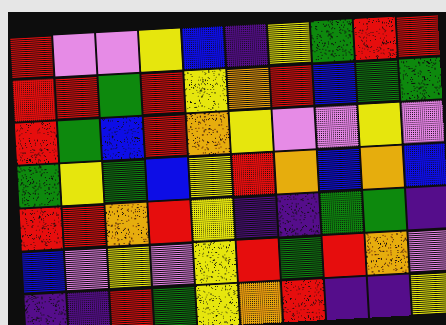[["red", "violet", "violet", "yellow", "blue", "indigo", "yellow", "green", "red", "red"], ["red", "red", "green", "red", "yellow", "orange", "red", "blue", "green", "green"], ["red", "green", "blue", "red", "orange", "yellow", "violet", "violet", "yellow", "violet"], ["green", "yellow", "green", "blue", "yellow", "red", "orange", "blue", "orange", "blue"], ["red", "red", "orange", "red", "yellow", "indigo", "indigo", "green", "green", "indigo"], ["blue", "violet", "yellow", "violet", "yellow", "red", "green", "red", "orange", "violet"], ["indigo", "indigo", "red", "green", "yellow", "orange", "red", "indigo", "indigo", "yellow"]]